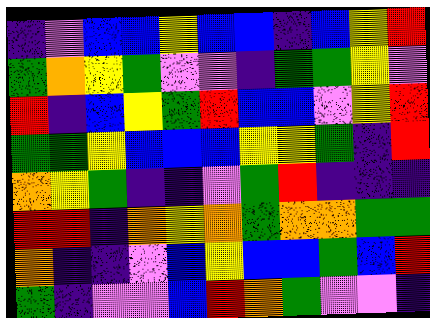[["indigo", "violet", "blue", "blue", "yellow", "blue", "blue", "indigo", "blue", "yellow", "red"], ["green", "orange", "yellow", "green", "violet", "violet", "indigo", "green", "green", "yellow", "violet"], ["red", "indigo", "blue", "yellow", "green", "red", "blue", "blue", "violet", "yellow", "red"], ["green", "green", "yellow", "blue", "blue", "blue", "yellow", "yellow", "green", "indigo", "red"], ["orange", "yellow", "green", "indigo", "indigo", "violet", "green", "red", "indigo", "indigo", "indigo"], ["red", "red", "indigo", "orange", "yellow", "orange", "green", "orange", "orange", "green", "green"], ["orange", "indigo", "indigo", "violet", "blue", "yellow", "blue", "blue", "green", "blue", "red"], ["green", "indigo", "violet", "violet", "blue", "red", "orange", "green", "violet", "violet", "indigo"]]